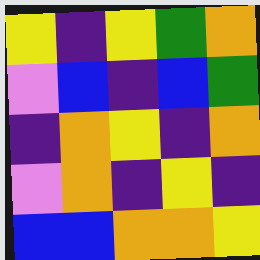[["yellow", "indigo", "yellow", "green", "orange"], ["violet", "blue", "indigo", "blue", "green"], ["indigo", "orange", "yellow", "indigo", "orange"], ["violet", "orange", "indigo", "yellow", "indigo"], ["blue", "blue", "orange", "orange", "yellow"]]